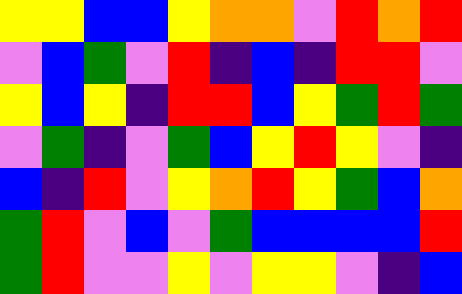[["yellow", "yellow", "blue", "blue", "yellow", "orange", "orange", "violet", "red", "orange", "red"], ["violet", "blue", "green", "violet", "red", "indigo", "blue", "indigo", "red", "red", "violet"], ["yellow", "blue", "yellow", "indigo", "red", "red", "blue", "yellow", "green", "red", "green"], ["violet", "green", "indigo", "violet", "green", "blue", "yellow", "red", "yellow", "violet", "indigo"], ["blue", "indigo", "red", "violet", "yellow", "orange", "red", "yellow", "green", "blue", "orange"], ["green", "red", "violet", "blue", "violet", "green", "blue", "blue", "blue", "blue", "red"], ["green", "red", "violet", "violet", "yellow", "violet", "yellow", "yellow", "violet", "indigo", "blue"]]